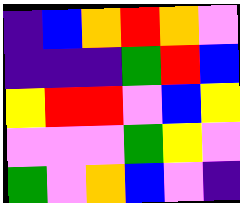[["indigo", "blue", "orange", "red", "orange", "violet"], ["indigo", "indigo", "indigo", "green", "red", "blue"], ["yellow", "red", "red", "violet", "blue", "yellow"], ["violet", "violet", "violet", "green", "yellow", "violet"], ["green", "violet", "orange", "blue", "violet", "indigo"]]